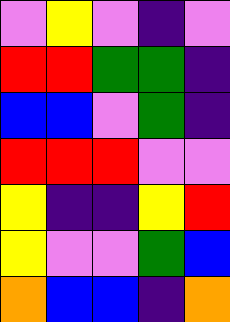[["violet", "yellow", "violet", "indigo", "violet"], ["red", "red", "green", "green", "indigo"], ["blue", "blue", "violet", "green", "indigo"], ["red", "red", "red", "violet", "violet"], ["yellow", "indigo", "indigo", "yellow", "red"], ["yellow", "violet", "violet", "green", "blue"], ["orange", "blue", "blue", "indigo", "orange"]]